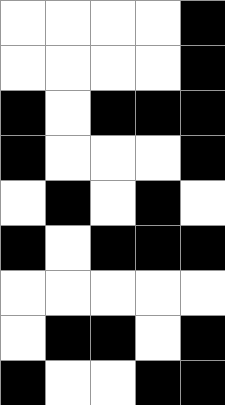[["white", "white", "white", "white", "black"], ["white", "white", "white", "white", "black"], ["black", "white", "black", "black", "black"], ["black", "white", "white", "white", "black"], ["white", "black", "white", "black", "white"], ["black", "white", "black", "black", "black"], ["white", "white", "white", "white", "white"], ["white", "black", "black", "white", "black"], ["black", "white", "white", "black", "black"]]